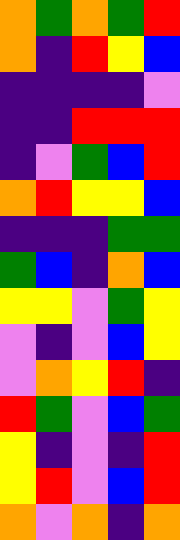[["orange", "green", "orange", "green", "red"], ["orange", "indigo", "red", "yellow", "blue"], ["indigo", "indigo", "indigo", "indigo", "violet"], ["indigo", "indigo", "red", "red", "red"], ["indigo", "violet", "green", "blue", "red"], ["orange", "red", "yellow", "yellow", "blue"], ["indigo", "indigo", "indigo", "green", "green"], ["green", "blue", "indigo", "orange", "blue"], ["yellow", "yellow", "violet", "green", "yellow"], ["violet", "indigo", "violet", "blue", "yellow"], ["violet", "orange", "yellow", "red", "indigo"], ["red", "green", "violet", "blue", "green"], ["yellow", "indigo", "violet", "indigo", "red"], ["yellow", "red", "violet", "blue", "red"], ["orange", "violet", "orange", "indigo", "orange"]]